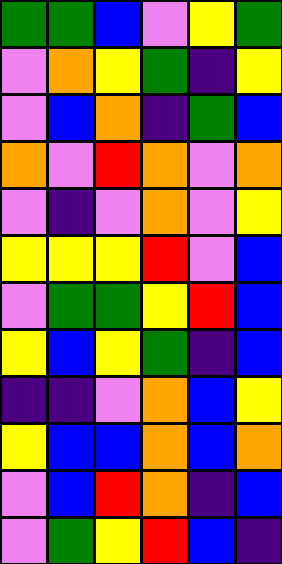[["green", "green", "blue", "violet", "yellow", "green"], ["violet", "orange", "yellow", "green", "indigo", "yellow"], ["violet", "blue", "orange", "indigo", "green", "blue"], ["orange", "violet", "red", "orange", "violet", "orange"], ["violet", "indigo", "violet", "orange", "violet", "yellow"], ["yellow", "yellow", "yellow", "red", "violet", "blue"], ["violet", "green", "green", "yellow", "red", "blue"], ["yellow", "blue", "yellow", "green", "indigo", "blue"], ["indigo", "indigo", "violet", "orange", "blue", "yellow"], ["yellow", "blue", "blue", "orange", "blue", "orange"], ["violet", "blue", "red", "orange", "indigo", "blue"], ["violet", "green", "yellow", "red", "blue", "indigo"]]